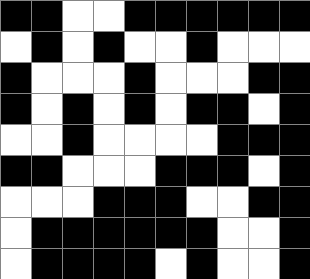[["black", "black", "white", "white", "black", "black", "black", "black", "black", "black"], ["white", "black", "white", "black", "white", "white", "black", "white", "white", "white"], ["black", "white", "white", "white", "black", "white", "white", "white", "black", "black"], ["black", "white", "black", "white", "black", "white", "black", "black", "white", "black"], ["white", "white", "black", "white", "white", "white", "white", "black", "black", "black"], ["black", "black", "white", "white", "white", "black", "black", "black", "white", "black"], ["white", "white", "white", "black", "black", "black", "white", "white", "black", "black"], ["white", "black", "black", "black", "black", "black", "black", "white", "white", "black"], ["white", "black", "black", "black", "black", "white", "black", "white", "white", "black"]]